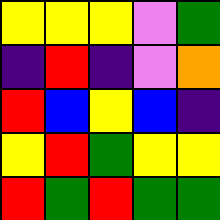[["yellow", "yellow", "yellow", "violet", "green"], ["indigo", "red", "indigo", "violet", "orange"], ["red", "blue", "yellow", "blue", "indigo"], ["yellow", "red", "green", "yellow", "yellow"], ["red", "green", "red", "green", "green"]]